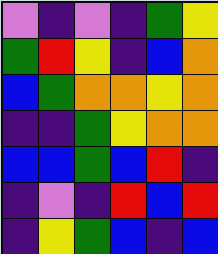[["violet", "indigo", "violet", "indigo", "green", "yellow"], ["green", "red", "yellow", "indigo", "blue", "orange"], ["blue", "green", "orange", "orange", "yellow", "orange"], ["indigo", "indigo", "green", "yellow", "orange", "orange"], ["blue", "blue", "green", "blue", "red", "indigo"], ["indigo", "violet", "indigo", "red", "blue", "red"], ["indigo", "yellow", "green", "blue", "indigo", "blue"]]